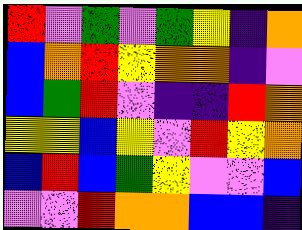[["red", "violet", "green", "violet", "green", "yellow", "indigo", "orange"], ["blue", "orange", "red", "yellow", "orange", "orange", "indigo", "violet"], ["blue", "green", "red", "violet", "indigo", "indigo", "red", "orange"], ["yellow", "yellow", "blue", "yellow", "violet", "red", "yellow", "orange"], ["blue", "red", "blue", "green", "yellow", "violet", "violet", "blue"], ["violet", "violet", "red", "orange", "orange", "blue", "blue", "indigo"]]